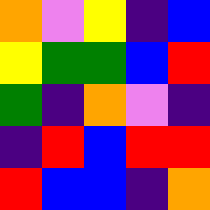[["orange", "violet", "yellow", "indigo", "blue"], ["yellow", "green", "green", "blue", "red"], ["green", "indigo", "orange", "violet", "indigo"], ["indigo", "red", "blue", "red", "red"], ["red", "blue", "blue", "indigo", "orange"]]